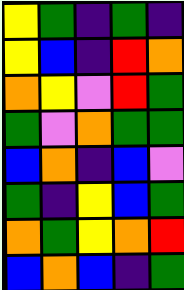[["yellow", "green", "indigo", "green", "indigo"], ["yellow", "blue", "indigo", "red", "orange"], ["orange", "yellow", "violet", "red", "green"], ["green", "violet", "orange", "green", "green"], ["blue", "orange", "indigo", "blue", "violet"], ["green", "indigo", "yellow", "blue", "green"], ["orange", "green", "yellow", "orange", "red"], ["blue", "orange", "blue", "indigo", "green"]]